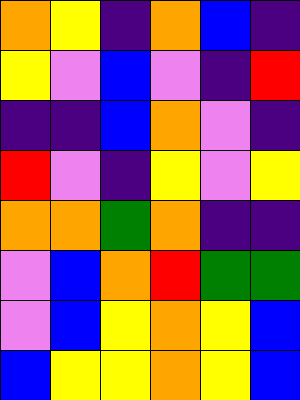[["orange", "yellow", "indigo", "orange", "blue", "indigo"], ["yellow", "violet", "blue", "violet", "indigo", "red"], ["indigo", "indigo", "blue", "orange", "violet", "indigo"], ["red", "violet", "indigo", "yellow", "violet", "yellow"], ["orange", "orange", "green", "orange", "indigo", "indigo"], ["violet", "blue", "orange", "red", "green", "green"], ["violet", "blue", "yellow", "orange", "yellow", "blue"], ["blue", "yellow", "yellow", "orange", "yellow", "blue"]]